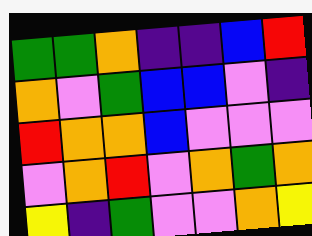[["green", "green", "orange", "indigo", "indigo", "blue", "red"], ["orange", "violet", "green", "blue", "blue", "violet", "indigo"], ["red", "orange", "orange", "blue", "violet", "violet", "violet"], ["violet", "orange", "red", "violet", "orange", "green", "orange"], ["yellow", "indigo", "green", "violet", "violet", "orange", "yellow"]]